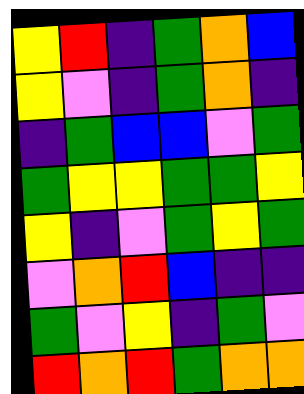[["yellow", "red", "indigo", "green", "orange", "blue"], ["yellow", "violet", "indigo", "green", "orange", "indigo"], ["indigo", "green", "blue", "blue", "violet", "green"], ["green", "yellow", "yellow", "green", "green", "yellow"], ["yellow", "indigo", "violet", "green", "yellow", "green"], ["violet", "orange", "red", "blue", "indigo", "indigo"], ["green", "violet", "yellow", "indigo", "green", "violet"], ["red", "orange", "red", "green", "orange", "orange"]]